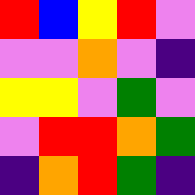[["red", "blue", "yellow", "red", "violet"], ["violet", "violet", "orange", "violet", "indigo"], ["yellow", "yellow", "violet", "green", "violet"], ["violet", "red", "red", "orange", "green"], ["indigo", "orange", "red", "green", "indigo"]]